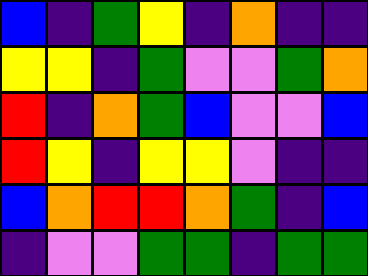[["blue", "indigo", "green", "yellow", "indigo", "orange", "indigo", "indigo"], ["yellow", "yellow", "indigo", "green", "violet", "violet", "green", "orange"], ["red", "indigo", "orange", "green", "blue", "violet", "violet", "blue"], ["red", "yellow", "indigo", "yellow", "yellow", "violet", "indigo", "indigo"], ["blue", "orange", "red", "red", "orange", "green", "indigo", "blue"], ["indigo", "violet", "violet", "green", "green", "indigo", "green", "green"]]